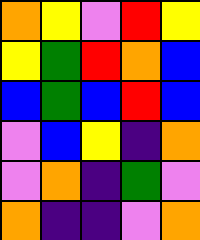[["orange", "yellow", "violet", "red", "yellow"], ["yellow", "green", "red", "orange", "blue"], ["blue", "green", "blue", "red", "blue"], ["violet", "blue", "yellow", "indigo", "orange"], ["violet", "orange", "indigo", "green", "violet"], ["orange", "indigo", "indigo", "violet", "orange"]]